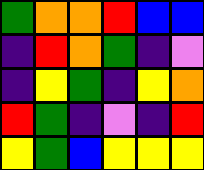[["green", "orange", "orange", "red", "blue", "blue"], ["indigo", "red", "orange", "green", "indigo", "violet"], ["indigo", "yellow", "green", "indigo", "yellow", "orange"], ["red", "green", "indigo", "violet", "indigo", "red"], ["yellow", "green", "blue", "yellow", "yellow", "yellow"]]